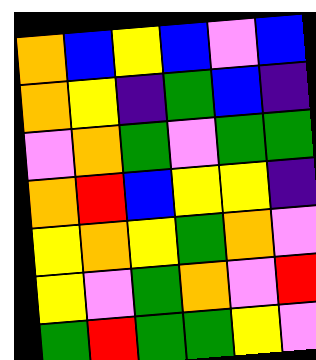[["orange", "blue", "yellow", "blue", "violet", "blue"], ["orange", "yellow", "indigo", "green", "blue", "indigo"], ["violet", "orange", "green", "violet", "green", "green"], ["orange", "red", "blue", "yellow", "yellow", "indigo"], ["yellow", "orange", "yellow", "green", "orange", "violet"], ["yellow", "violet", "green", "orange", "violet", "red"], ["green", "red", "green", "green", "yellow", "violet"]]